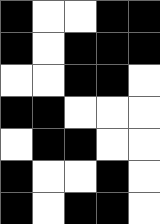[["black", "white", "white", "black", "black"], ["black", "white", "black", "black", "black"], ["white", "white", "black", "black", "white"], ["black", "black", "white", "white", "white"], ["white", "black", "black", "white", "white"], ["black", "white", "white", "black", "white"], ["black", "white", "black", "black", "white"]]